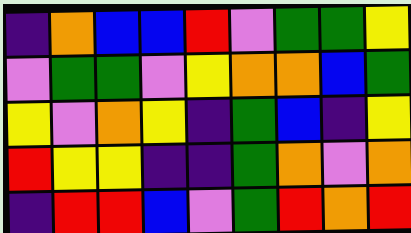[["indigo", "orange", "blue", "blue", "red", "violet", "green", "green", "yellow"], ["violet", "green", "green", "violet", "yellow", "orange", "orange", "blue", "green"], ["yellow", "violet", "orange", "yellow", "indigo", "green", "blue", "indigo", "yellow"], ["red", "yellow", "yellow", "indigo", "indigo", "green", "orange", "violet", "orange"], ["indigo", "red", "red", "blue", "violet", "green", "red", "orange", "red"]]